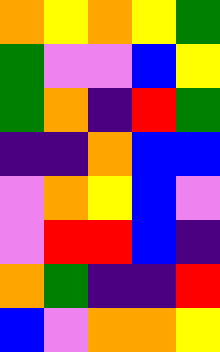[["orange", "yellow", "orange", "yellow", "green"], ["green", "violet", "violet", "blue", "yellow"], ["green", "orange", "indigo", "red", "green"], ["indigo", "indigo", "orange", "blue", "blue"], ["violet", "orange", "yellow", "blue", "violet"], ["violet", "red", "red", "blue", "indigo"], ["orange", "green", "indigo", "indigo", "red"], ["blue", "violet", "orange", "orange", "yellow"]]